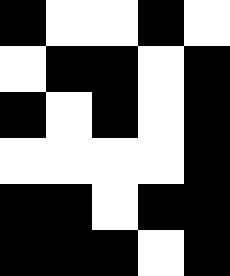[["black", "white", "white", "black", "white"], ["white", "black", "black", "white", "black"], ["black", "white", "black", "white", "black"], ["white", "white", "white", "white", "black"], ["black", "black", "white", "black", "black"], ["black", "black", "black", "white", "black"]]